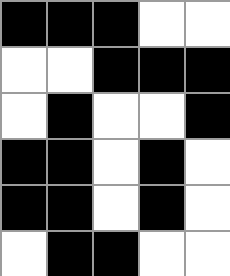[["black", "black", "black", "white", "white"], ["white", "white", "black", "black", "black"], ["white", "black", "white", "white", "black"], ["black", "black", "white", "black", "white"], ["black", "black", "white", "black", "white"], ["white", "black", "black", "white", "white"]]